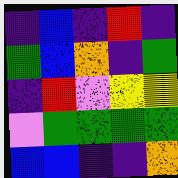[["indigo", "blue", "indigo", "red", "indigo"], ["green", "blue", "orange", "indigo", "green"], ["indigo", "red", "violet", "yellow", "yellow"], ["violet", "green", "green", "green", "green"], ["blue", "blue", "indigo", "indigo", "orange"]]